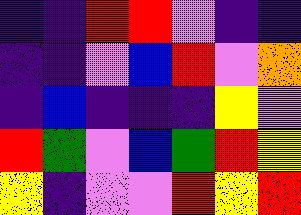[["indigo", "indigo", "red", "red", "violet", "indigo", "indigo"], ["indigo", "indigo", "violet", "blue", "red", "violet", "orange"], ["indigo", "blue", "indigo", "indigo", "indigo", "yellow", "violet"], ["red", "green", "violet", "blue", "green", "red", "yellow"], ["yellow", "indigo", "violet", "violet", "red", "yellow", "red"]]